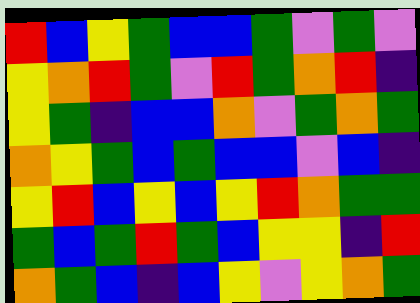[["red", "blue", "yellow", "green", "blue", "blue", "green", "violet", "green", "violet"], ["yellow", "orange", "red", "green", "violet", "red", "green", "orange", "red", "indigo"], ["yellow", "green", "indigo", "blue", "blue", "orange", "violet", "green", "orange", "green"], ["orange", "yellow", "green", "blue", "green", "blue", "blue", "violet", "blue", "indigo"], ["yellow", "red", "blue", "yellow", "blue", "yellow", "red", "orange", "green", "green"], ["green", "blue", "green", "red", "green", "blue", "yellow", "yellow", "indigo", "red"], ["orange", "green", "blue", "indigo", "blue", "yellow", "violet", "yellow", "orange", "green"]]